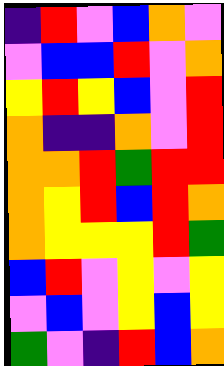[["indigo", "red", "violet", "blue", "orange", "violet"], ["violet", "blue", "blue", "red", "violet", "orange"], ["yellow", "red", "yellow", "blue", "violet", "red"], ["orange", "indigo", "indigo", "orange", "violet", "red"], ["orange", "orange", "red", "green", "red", "red"], ["orange", "yellow", "red", "blue", "red", "orange"], ["orange", "yellow", "yellow", "yellow", "red", "green"], ["blue", "red", "violet", "yellow", "violet", "yellow"], ["violet", "blue", "violet", "yellow", "blue", "yellow"], ["green", "violet", "indigo", "red", "blue", "orange"]]